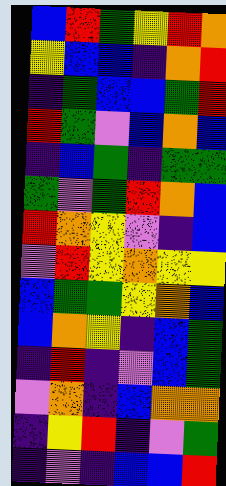[["blue", "red", "green", "yellow", "red", "orange"], ["yellow", "blue", "blue", "indigo", "orange", "red"], ["indigo", "green", "blue", "blue", "green", "red"], ["red", "green", "violet", "blue", "orange", "blue"], ["indigo", "blue", "green", "indigo", "green", "green"], ["green", "violet", "green", "red", "orange", "blue"], ["red", "orange", "yellow", "violet", "indigo", "blue"], ["violet", "red", "yellow", "orange", "yellow", "yellow"], ["blue", "green", "green", "yellow", "orange", "blue"], ["blue", "orange", "yellow", "indigo", "blue", "green"], ["indigo", "red", "indigo", "violet", "blue", "green"], ["violet", "orange", "indigo", "blue", "orange", "orange"], ["indigo", "yellow", "red", "indigo", "violet", "green"], ["indigo", "violet", "indigo", "blue", "blue", "red"]]